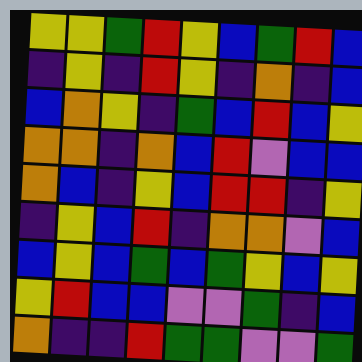[["yellow", "yellow", "green", "red", "yellow", "blue", "green", "red", "blue"], ["indigo", "yellow", "indigo", "red", "yellow", "indigo", "orange", "indigo", "blue"], ["blue", "orange", "yellow", "indigo", "green", "blue", "red", "blue", "yellow"], ["orange", "orange", "indigo", "orange", "blue", "red", "violet", "blue", "blue"], ["orange", "blue", "indigo", "yellow", "blue", "red", "red", "indigo", "yellow"], ["indigo", "yellow", "blue", "red", "indigo", "orange", "orange", "violet", "blue"], ["blue", "yellow", "blue", "green", "blue", "green", "yellow", "blue", "yellow"], ["yellow", "red", "blue", "blue", "violet", "violet", "green", "indigo", "blue"], ["orange", "indigo", "indigo", "red", "green", "green", "violet", "violet", "green"]]